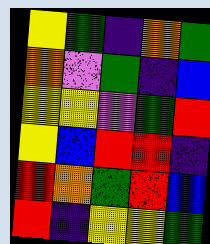[["yellow", "green", "indigo", "orange", "green"], ["orange", "violet", "green", "indigo", "blue"], ["yellow", "yellow", "violet", "green", "red"], ["yellow", "blue", "red", "red", "indigo"], ["red", "orange", "green", "red", "blue"], ["red", "indigo", "yellow", "yellow", "green"]]